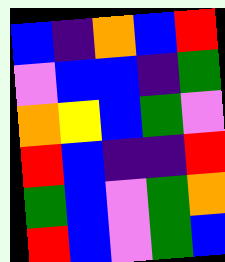[["blue", "indigo", "orange", "blue", "red"], ["violet", "blue", "blue", "indigo", "green"], ["orange", "yellow", "blue", "green", "violet"], ["red", "blue", "indigo", "indigo", "red"], ["green", "blue", "violet", "green", "orange"], ["red", "blue", "violet", "green", "blue"]]